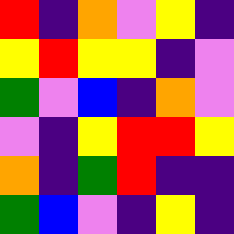[["red", "indigo", "orange", "violet", "yellow", "indigo"], ["yellow", "red", "yellow", "yellow", "indigo", "violet"], ["green", "violet", "blue", "indigo", "orange", "violet"], ["violet", "indigo", "yellow", "red", "red", "yellow"], ["orange", "indigo", "green", "red", "indigo", "indigo"], ["green", "blue", "violet", "indigo", "yellow", "indigo"]]